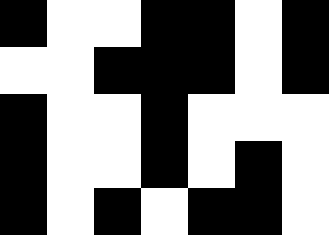[["black", "white", "white", "black", "black", "white", "black"], ["white", "white", "black", "black", "black", "white", "black"], ["black", "white", "white", "black", "white", "white", "white"], ["black", "white", "white", "black", "white", "black", "white"], ["black", "white", "black", "white", "black", "black", "white"]]